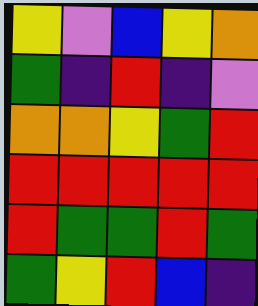[["yellow", "violet", "blue", "yellow", "orange"], ["green", "indigo", "red", "indigo", "violet"], ["orange", "orange", "yellow", "green", "red"], ["red", "red", "red", "red", "red"], ["red", "green", "green", "red", "green"], ["green", "yellow", "red", "blue", "indigo"]]